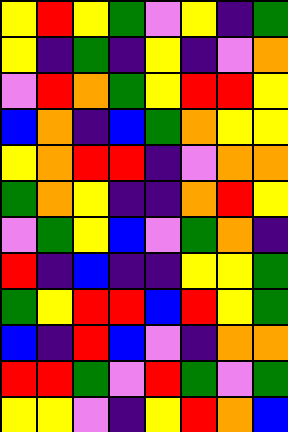[["yellow", "red", "yellow", "green", "violet", "yellow", "indigo", "green"], ["yellow", "indigo", "green", "indigo", "yellow", "indigo", "violet", "orange"], ["violet", "red", "orange", "green", "yellow", "red", "red", "yellow"], ["blue", "orange", "indigo", "blue", "green", "orange", "yellow", "yellow"], ["yellow", "orange", "red", "red", "indigo", "violet", "orange", "orange"], ["green", "orange", "yellow", "indigo", "indigo", "orange", "red", "yellow"], ["violet", "green", "yellow", "blue", "violet", "green", "orange", "indigo"], ["red", "indigo", "blue", "indigo", "indigo", "yellow", "yellow", "green"], ["green", "yellow", "red", "red", "blue", "red", "yellow", "green"], ["blue", "indigo", "red", "blue", "violet", "indigo", "orange", "orange"], ["red", "red", "green", "violet", "red", "green", "violet", "green"], ["yellow", "yellow", "violet", "indigo", "yellow", "red", "orange", "blue"]]